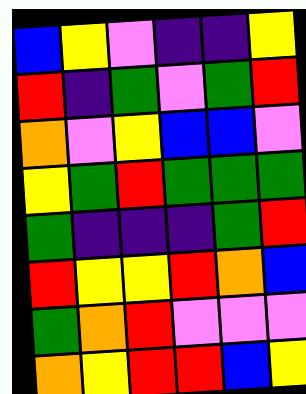[["blue", "yellow", "violet", "indigo", "indigo", "yellow"], ["red", "indigo", "green", "violet", "green", "red"], ["orange", "violet", "yellow", "blue", "blue", "violet"], ["yellow", "green", "red", "green", "green", "green"], ["green", "indigo", "indigo", "indigo", "green", "red"], ["red", "yellow", "yellow", "red", "orange", "blue"], ["green", "orange", "red", "violet", "violet", "violet"], ["orange", "yellow", "red", "red", "blue", "yellow"]]